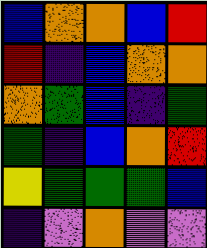[["blue", "orange", "orange", "blue", "red"], ["red", "indigo", "blue", "orange", "orange"], ["orange", "green", "blue", "indigo", "green"], ["green", "indigo", "blue", "orange", "red"], ["yellow", "green", "green", "green", "blue"], ["indigo", "violet", "orange", "violet", "violet"]]